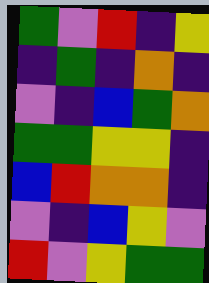[["green", "violet", "red", "indigo", "yellow"], ["indigo", "green", "indigo", "orange", "indigo"], ["violet", "indigo", "blue", "green", "orange"], ["green", "green", "yellow", "yellow", "indigo"], ["blue", "red", "orange", "orange", "indigo"], ["violet", "indigo", "blue", "yellow", "violet"], ["red", "violet", "yellow", "green", "green"]]